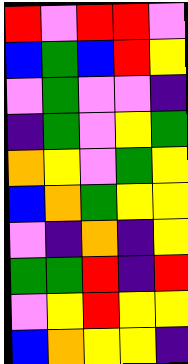[["red", "violet", "red", "red", "violet"], ["blue", "green", "blue", "red", "yellow"], ["violet", "green", "violet", "violet", "indigo"], ["indigo", "green", "violet", "yellow", "green"], ["orange", "yellow", "violet", "green", "yellow"], ["blue", "orange", "green", "yellow", "yellow"], ["violet", "indigo", "orange", "indigo", "yellow"], ["green", "green", "red", "indigo", "red"], ["violet", "yellow", "red", "yellow", "yellow"], ["blue", "orange", "yellow", "yellow", "indigo"]]